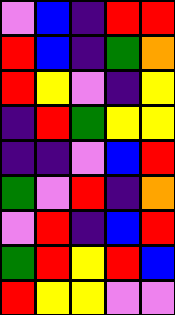[["violet", "blue", "indigo", "red", "red"], ["red", "blue", "indigo", "green", "orange"], ["red", "yellow", "violet", "indigo", "yellow"], ["indigo", "red", "green", "yellow", "yellow"], ["indigo", "indigo", "violet", "blue", "red"], ["green", "violet", "red", "indigo", "orange"], ["violet", "red", "indigo", "blue", "red"], ["green", "red", "yellow", "red", "blue"], ["red", "yellow", "yellow", "violet", "violet"]]